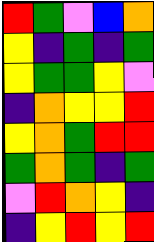[["red", "green", "violet", "blue", "orange"], ["yellow", "indigo", "green", "indigo", "green"], ["yellow", "green", "green", "yellow", "violet"], ["indigo", "orange", "yellow", "yellow", "red"], ["yellow", "orange", "green", "red", "red"], ["green", "orange", "green", "indigo", "green"], ["violet", "red", "orange", "yellow", "indigo"], ["indigo", "yellow", "red", "yellow", "red"]]